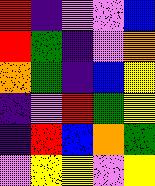[["red", "indigo", "violet", "violet", "blue"], ["red", "green", "indigo", "violet", "orange"], ["orange", "green", "indigo", "blue", "yellow"], ["indigo", "violet", "red", "green", "yellow"], ["indigo", "red", "blue", "orange", "green"], ["violet", "yellow", "yellow", "violet", "yellow"]]